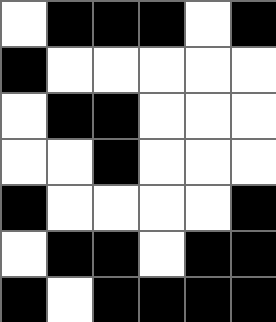[["white", "black", "black", "black", "white", "black"], ["black", "white", "white", "white", "white", "white"], ["white", "black", "black", "white", "white", "white"], ["white", "white", "black", "white", "white", "white"], ["black", "white", "white", "white", "white", "black"], ["white", "black", "black", "white", "black", "black"], ["black", "white", "black", "black", "black", "black"]]